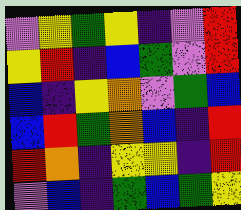[["violet", "yellow", "green", "yellow", "indigo", "violet", "red"], ["yellow", "red", "indigo", "blue", "green", "violet", "red"], ["blue", "indigo", "yellow", "orange", "violet", "green", "blue"], ["blue", "red", "green", "orange", "blue", "indigo", "red"], ["red", "orange", "indigo", "yellow", "yellow", "indigo", "red"], ["violet", "blue", "indigo", "green", "blue", "green", "yellow"]]